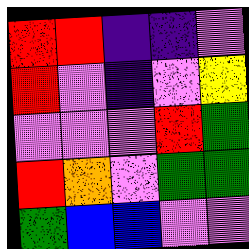[["red", "red", "indigo", "indigo", "violet"], ["red", "violet", "indigo", "violet", "yellow"], ["violet", "violet", "violet", "red", "green"], ["red", "orange", "violet", "green", "green"], ["green", "blue", "blue", "violet", "violet"]]